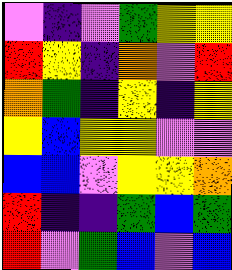[["violet", "indigo", "violet", "green", "yellow", "yellow"], ["red", "yellow", "indigo", "orange", "violet", "red"], ["orange", "green", "indigo", "yellow", "indigo", "yellow"], ["yellow", "blue", "yellow", "yellow", "violet", "violet"], ["blue", "blue", "violet", "yellow", "yellow", "orange"], ["red", "indigo", "indigo", "green", "blue", "green"], ["red", "violet", "green", "blue", "violet", "blue"]]